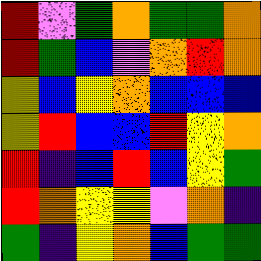[["red", "violet", "green", "orange", "green", "green", "orange"], ["red", "green", "blue", "violet", "orange", "red", "orange"], ["yellow", "blue", "yellow", "orange", "blue", "blue", "blue"], ["yellow", "red", "blue", "blue", "red", "yellow", "orange"], ["red", "indigo", "blue", "red", "blue", "yellow", "green"], ["red", "orange", "yellow", "yellow", "violet", "orange", "indigo"], ["green", "indigo", "yellow", "orange", "blue", "green", "green"]]